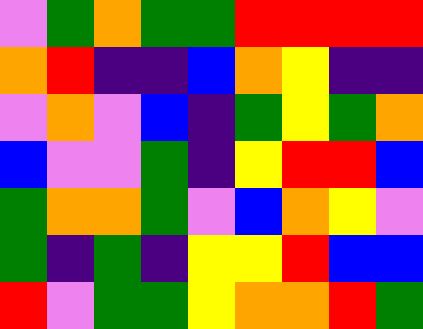[["violet", "green", "orange", "green", "green", "red", "red", "red", "red"], ["orange", "red", "indigo", "indigo", "blue", "orange", "yellow", "indigo", "indigo"], ["violet", "orange", "violet", "blue", "indigo", "green", "yellow", "green", "orange"], ["blue", "violet", "violet", "green", "indigo", "yellow", "red", "red", "blue"], ["green", "orange", "orange", "green", "violet", "blue", "orange", "yellow", "violet"], ["green", "indigo", "green", "indigo", "yellow", "yellow", "red", "blue", "blue"], ["red", "violet", "green", "green", "yellow", "orange", "orange", "red", "green"]]